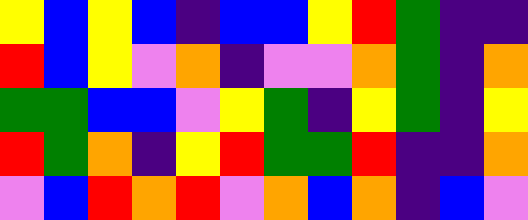[["yellow", "blue", "yellow", "blue", "indigo", "blue", "blue", "yellow", "red", "green", "indigo", "indigo"], ["red", "blue", "yellow", "violet", "orange", "indigo", "violet", "violet", "orange", "green", "indigo", "orange"], ["green", "green", "blue", "blue", "violet", "yellow", "green", "indigo", "yellow", "green", "indigo", "yellow"], ["red", "green", "orange", "indigo", "yellow", "red", "green", "green", "red", "indigo", "indigo", "orange"], ["violet", "blue", "red", "orange", "red", "violet", "orange", "blue", "orange", "indigo", "blue", "violet"]]